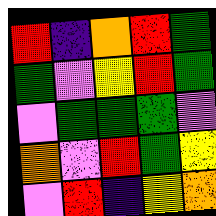[["red", "indigo", "orange", "red", "green"], ["green", "violet", "yellow", "red", "green"], ["violet", "green", "green", "green", "violet"], ["orange", "violet", "red", "green", "yellow"], ["violet", "red", "indigo", "yellow", "orange"]]